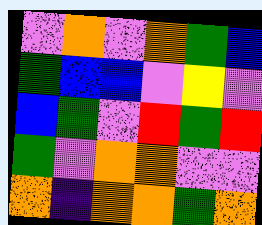[["violet", "orange", "violet", "orange", "green", "blue"], ["green", "blue", "blue", "violet", "yellow", "violet"], ["blue", "green", "violet", "red", "green", "red"], ["green", "violet", "orange", "orange", "violet", "violet"], ["orange", "indigo", "orange", "orange", "green", "orange"]]